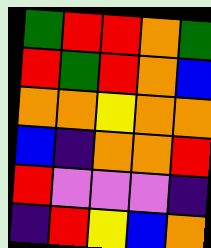[["green", "red", "red", "orange", "green"], ["red", "green", "red", "orange", "blue"], ["orange", "orange", "yellow", "orange", "orange"], ["blue", "indigo", "orange", "orange", "red"], ["red", "violet", "violet", "violet", "indigo"], ["indigo", "red", "yellow", "blue", "orange"]]